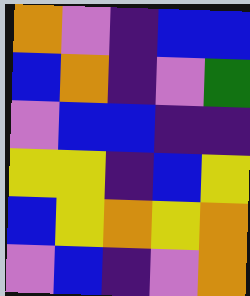[["orange", "violet", "indigo", "blue", "blue"], ["blue", "orange", "indigo", "violet", "green"], ["violet", "blue", "blue", "indigo", "indigo"], ["yellow", "yellow", "indigo", "blue", "yellow"], ["blue", "yellow", "orange", "yellow", "orange"], ["violet", "blue", "indigo", "violet", "orange"]]